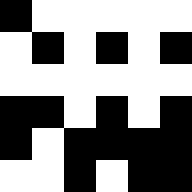[["black", "white", "white", "white", "white", "white"], ["white", "black", "white", "black", "white", "black"], ["white", "white", "white", "white", "white", "white"], ["black", "black", "white", "black", "white", "black"], ["black", "white", "black", "black", "black", "black"], ["white", "white", "black", "white", "black", "black"]]